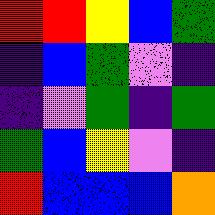[["red", "red", "yellow", "blue", "green"], ["indigo", "blue", "green", "violet", "indigo"], ["indigo", "violet", "green", "indigo", "green"], ["green", "blue", "yellow", "violet", "indigo"], ["red", "blue", "blue", "blue", "orange"]]